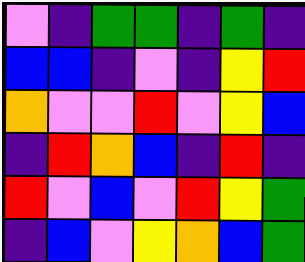[["violet", "indigo", "green", "green", "indigo", "green", "indigo"], ["blue", "blue", "indigo", "violet", "indigo", "yellow", "red"], ["orange", "violet", "violet", "red", "violet", "yellow", "blue"], ["indigo", "red", "orange", "blue", "indigo", "red", "indigo"], ["red", "violet", "blue", "violet", "red", "yellow", "green"], ["indigo", "blue", "violet", "yellow", "orange", "blue", "green"]]